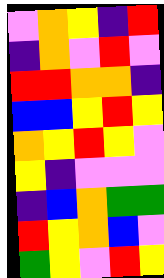[["violet", "orange", "yellow", "indigo", "red"], ["indigo", "orange", "violet", "red", "violet"], ["red", "red", "orange", "orange", "indigo"], ["blue", "blue", "yellow", "red", "yellow"], ["orange", "yellow", "red", "yellow", "violet"], ["yellow", "indigo", "violet", "violet", "violet"], ["indigo", "blue", "orange", "green", "green"], ["red", "yellow", "orange", "blue", "violet"], ["green", "yellow", "violet", "red", "yellow"]]